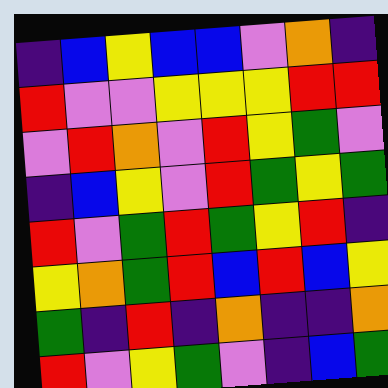[["indigo", "blue", "yellow", "blue", "blue", "violet", "orange", "indigo"], ["red", "violet", "violet", "yellow", "yellow", "yellow", "red", "red"], ["violet", "red", "orange", "violet", "red", "yellow", "green", "violet"], ["indigo", "blue", "yellow", "violet", "red", "green", "yellow", "green"], ["red", "violet", "green", "red", "green", "yellow", "red", "indigo"], ["yellow", "orange", "green", "red", "blue", "red", "blue", "yellow"], ["green", "indigo", "red", "indigo", "orange", "indigo", "indigo", "orange"], ["red", "violet", "yellow", "green", "violet", "indigo", "blue", "green"]]